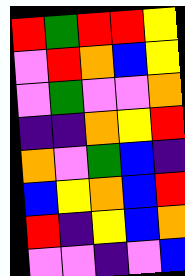[["red", "green", "red", "red", "yellow"], ["violet", "red", "orange", "blue", "yellow"], ["violet", "green", "violet", "violet", "orange"], ["indigo", "indigo", "orange", "yellow", "red"], ["orange", "violet", "green", "blue", "indigo"], ["blue", "yellow", "orange", "blue", "red"], ["red", "indigo", "yellow", "blue", "orange"], ["violet", "violet", "indigo", "violet", "blue"]]